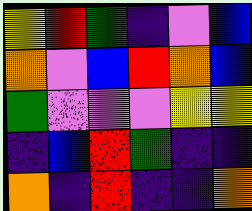[["yellow", "red", "green", "indigo", "violet", "blue"], ["orange", "violet", "blue", "red", "orange", "blue"], ["green", "violet", "violet", "violet", "yellow", "yellow"], ["indigo", "blue", "red", "green", "indigo", "indigo"], ["orange", "indigo", "red", "indigo", "indigo", "orange"]]